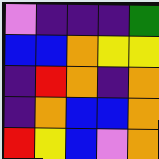[["violet", "indigo", "indigo", "indigo", "green"], ["blue", "blue", "orange", "yellow", "yellow"], ["indigo", "red", "orange", "indigo", "orange"], ["indigo", "orange", "blue", "blue", "orange"], ["red", "yellow", "blue", "violet", "orange"]]